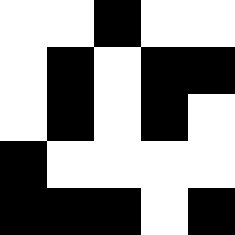[["white", "white", "black", "white", "white"], ["white", "black", "white", "black", "black"], ["white", "black", "white", "black", "white"], ["black", "white", "white", "white", "white"], ["black", "black", "black", "white", "black"]]